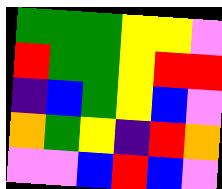[["green", "green", "green", "yellow", "yellow", "violet"], ["red", "green", "green", "yellow", "red", "red"], ["indigo", "blue", "green", "yellow", "blue", "violet"], ["orange", "green", "yellow", "indigo", "red", "orange"], ["violet", "violet", "blue", "red", "blue", "violet"]]